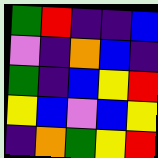[["green", "red", "indigo", "indigo", "blue"], ["violet", "indigo", "orange", "blue", "indigo"], ["green", "indigo", "blue", "yellow", "red"], ["yellow", "blue", "violet", "blue", "yellow"], ["indigo", "orange", "green", "yellow", "red"]]